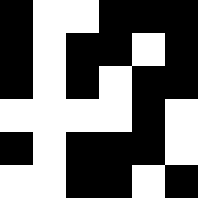[["black", "white", "white", "black", "black", "black"], ["black", "white", "black", "black", "white", "black"], ["black", "white", "black", "white", "black", "black"], ["white", "white", "white", "white", "black", "white"], ["black", "white", "black", "black", "black", "white"], ["white", "white", "black", "black", "white", "black"]]